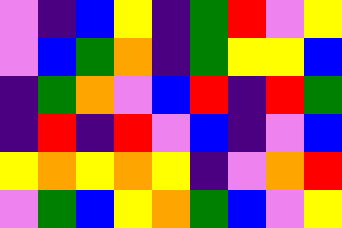[["violet", "indigo", "blue", "yellow", "indigo", "green", "red", "violet", "yellow"], ["violet", "blue", "green", "orange", "indigo", "green", "yellow", "yellow", "blue"], ["indigo", "green", "orange", "violet", "blue", "red", "indigo", "red", "green"], ["indigo", "red", "indigo", "red", "violet", "blue", "indigo", "violet", "blue"], ["yellow", "orange", "yellow", "orange", "yellow", "indigo", "violet", "orange", "red"], ["violet", "green", "blue", "yellow", "orange", "green", "blue", "violet", "yellow"]]